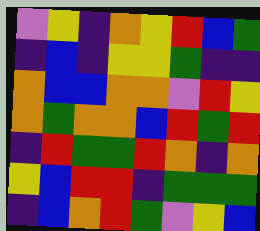[["violet", "yellow", "indigo", "orange", "yellow", "red", "blue", "green"], ["indigo", "blue", "indigo", "yellow", "yellow", "green", "indigo", "indigo"], ["orange", "blue", "blue", "orange", "orange", "violet", "red", "yellow"], ["orange", "green", "orange", "orange", "blue", "red", "green", "red"], ["indigo", "red", "green", "green", "red", "orange", "indigo", "orange"], ["yellow", "blue", "red", "red", "indigo", "green", "green", "green"], ["indigo", "blue", "orange", "red", "green", "violet", "yellow", "blue"]]